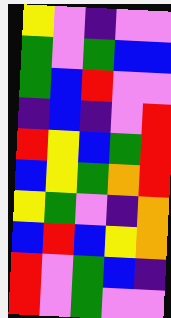[["yellow", "violet", "indigo", "violet", "violet"], ["green", "violet", "green", "blue", "blue"], ["green", "blue", "red", "violet", "violet"], ["indigo", "blue", "indigo", "violet", "red"], ["red", "yellow", "blue", "green", "red"], ["blue", "yellow", "green", "orange", "red"], ["yellow", "green", "violet", "indigo", "orange"], ["blue", "red", "blue", "yellow", "orange"], ["red", "violet", "green", "blue", "indigo"], ["red", "violet", "green", "violet", "violet"]]